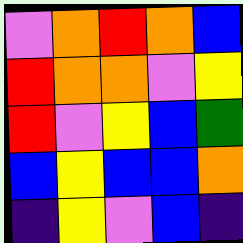[["violet", "orange", "red", "orange", "blue"], ["red", "orange", "orange", "violet", "yellow"], ["red", "violet", "yellow", "blue", "green"], ["blue", "yellow", "blue", "blue", "orange"], ["indigo", "yellow", "violet", "blue", "indigo"]]